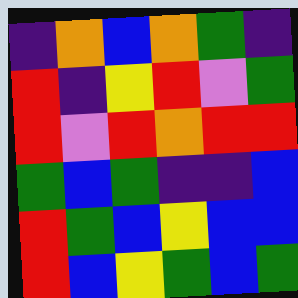[["indigo", "orange", "blue", "orange", "green", "indigo"], ["red", "indigo", "yellow", "red", "violet", "green"], ["red", "violet", "red", "orange", "red", "red"], ["green", "blue", "green", "indigo", "indigo", "blue"], ["red", "green", "blue", "yellow", "blue", "blue"], ["red", "blue", "yellow", "green", "blue", "green"]]